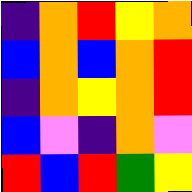[["indigo", "orange", "red", "yellow", "orange"], ["blue", "orange", "blue", "orange", "red"], ["indigo", "orange", "yellow", "orange", "red"], ["blue", "violet", "indigo", "orange", "violet"], ["red", "blue", "red", "green", "yellow"]]